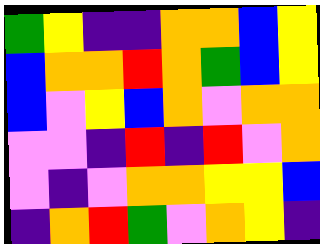[["green", "yellow", "indigo", "indigo", "orange", "orange", "blue", "yellow"], ["blue", "orange", "orange", "red", "orange", "green", "blue", "yellow"], ["blue", "violet", "yellow", "blue", "orange", "violet", "orange", "orange"], ["violet", "violet", "indigo", "red", "indigo", "red", "violet", "orange"], ["violet", "indigo", "violet", "orange", "orange", "yellow", "yellow", "blue"], ["indigo", "orange", "red", "green", "violet", "orange", "yellow", "indigo"]]